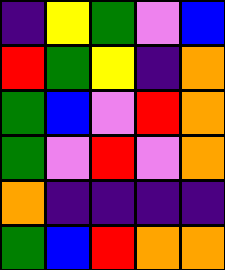[["indigo", "yellow", "green", "violet", "blue"], ["red", "green", "yellow", "indigo", "orange"], ["green", "blue", "violet", "red", "orange"], ["green", "violet", "red", "violet", "orange"], ["orange", "indigo", "indigo", "indigo", "indigo"], ["green", "blue", "red", "orange", "orange"]]